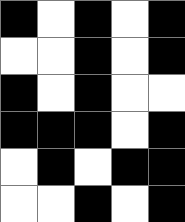[["black", "white", "black", "white", "black"], ["white", "white", "black", "white", "black"], ["black", "white", "black", "white", "white"], ["black", "black", "black", "white", "black"], ["white", "black", "white", "black", "black"], ["white", "white", "black", "white", "black"]]